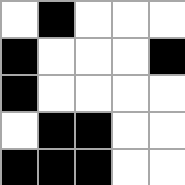[["white", "black", "white", "white", "white"], ["black", "white", "white", "white", "black"], ["black", "white", "white", "white", "white"], ["white", "black", "black", "white", "white"], ["black", "black", "black", "white", "white"]]